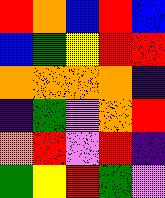[["red", "orange", "blue", "red", "blue"], ["blue", "green", "yellow", "red", "red"], ["orange", "orange", "orange", "orange", "indigo"], ["indigo", "green", "violet", "orange", "red"], ["orange", "red", "violet", "red", "indigo"], ["green", "yellow", "red", "green", "violet"]]